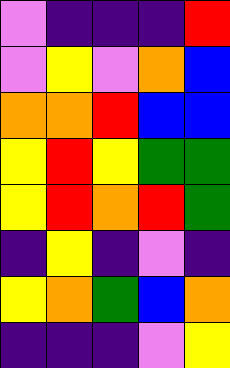[["violet", "indigo", "indigo", "indigo", "red"], ["violet", "yellow", "violet", "orange", "blue"], ["orange", "orange", "red", "blue", "blue"], ["yellow", "red", "yellow", "green", "green"], ["yellow", "red", "orange", "red", "green"], ["indigo", "yellow", "indigo", "violet", "indigo"], ["yellow", "orange", "green", "blue", "orange"], ["indigo", "indigo", "indigo", "violet", "yellow"]]